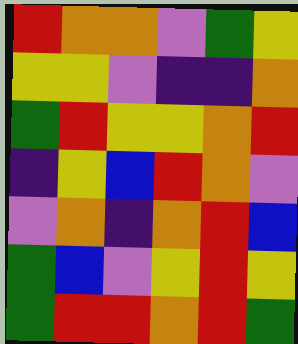[["red", "orange", "orange", "violet", "green", "yellow"], ["yellow", "yellow", "violet", "indigo", "indigo", "orange"], ["green", "red", "yellow", "yellow", "orange", "red"], ["indigo", "yellow", "blue", "red", "orange", "violet"], ["violet", "orange", "indigo", "orange", "red", "blue"], ["green", "blue", "violet", "yellow", "red", "yellow"], ["green", "red", "red", "orange", "red", "green"]]